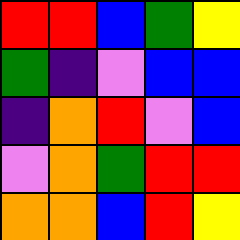[["red", "red", "blue", "green", "yellow"], ["green", "indigo", "violet", "blue", "blue"], ["indigo", "orange", "red", "violet", "blue"], ["violet", "orange", "green", "red", "red"], ["orange", "orange", "blue", "red", "yellow"]]